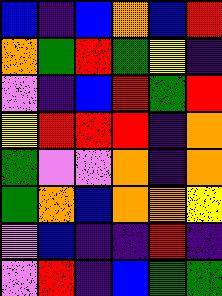[["blue", "indigo", "blue", "orange", "blue", "red"], ["orange", "green", "red", "green", "yellow", "indigo"], ["violet", "indigo", "blue", "red", "green", "red"], ["yellow", "red", "red", "red", "indigo", "orange"], ["green", "violet", "violet", "orange", "indigo", "orange"], ["green", "orange", "blue", "orange", "orange", "yellow"], ["violet", "blue", "indigo", "indigo", "red", "indigo"], ["violet", "red", "indigo", "blue", "green", "green"]]